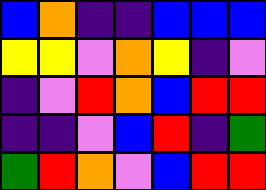[["blue", "orange", "indigo", "indigo", "blue", "blue", "blue"], ["yellow", "yellow", "violet", "orange", "yellow", "indigo", "violet"], ["indigo", "violet", "red", "orange", "blue", "red", "red"], ["indigo", "indigo", "violet", "blue", "red", "indigo", "green"], ["green", "red", "orange", "violet", "blue", "red", "red"]]